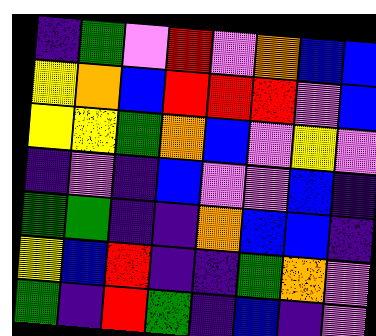[["indigo", "green", "violet", "red", "violet", "orange", "blue", "blue"], ["yellow", "orange", "blue", "red", "red", "red", "violet", "blue"], ["yellow", "yellow", "green", "orange", "blue", "violet", "yellow", "violet"], ["indigo", "violet", "indigo", "blue", "violet", "violet", "blue", "indigo"], ["green", "green", "indigo", "indigo", "orange", "blue", "blue", "indigo"], ["yellow", "blue", "red", "indigo", "indigo", "green", "orange", "violet"], ["green", "indigo", "red", "green", "indigo", "blue", "indigo", "violet"]]